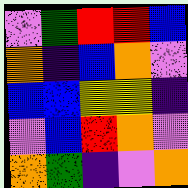[["violet", "green", "red", "red", "blue"], ["orange", "indigo", "blue", "orange", "violet"], ["blue", "blue", "yellow", "yellow", "indigo"], ["violet", "blue", "red", "orange", "violet"], ["orange", "green", "indigo", "violet", "orange"]]